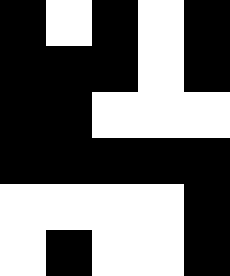[["black", "white", "black", "white", "black"], ["black", "black", "black", "white", "black"], ["black", "black", "white", "white", "white"], ["black", "black", "black", "black", "black"], ["white", "white", "white", "white", "black"], ["white", "black", "white", "white", "black"]]